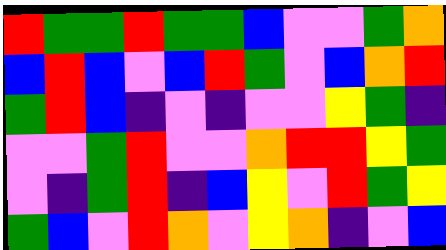[["red", "green", "green", "red", "green", "green", "blue", "violet", "violet", "green", "orange"], ["blue", "red", "blue", "violet", "blue", "red", "green", "violet", "blue", "orange", "red"], ["green", "red", "blue", "indigo", "violet", "indigo", "violet", "violet", "yellow", "green", "indigo"], ["violet", "violet", "green", "red", "violet", "violet", "orange", "red", "red", "yellow", "green"], ["violet", "indigo", "green", "red", "indigo", "blue", "yellow", "violet", "red", "green", "yellow"], ["green", "blue", "violet", "red", "orange", "violet", "yellow", "orange", "indigo", "violet", "blue"]]